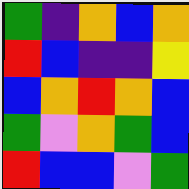[["green", "indigo", "orange", "blue", "orange"], ["red", "blue", "indigo", "indigo", "yellow"], ["blue", "orange", "red", "orange", "blue"], ["green", "violet", "orange", "green", "blue"], ["red", "blue", "blue", "violet", "green"]]